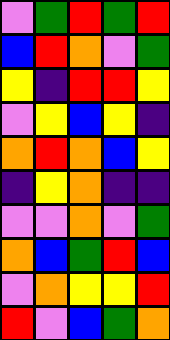[["violet", "green", "red", "green", "red"], ["blue", "red", "orange", "violet", "green"], ["yellow", "indigo", "red", "red", "yellow"], ["violet", "yellow", "blue", "yellow", "indigo"], ["orange", "red", "orange", "blue", "yellow"], ["indigo", "yellow", "orange", "indigo", "indigo"], ["violet", "violet", "orange", "violet", "green"], ["orange", "blue", "green", "red", "blue"], ["violet", "orange", "yellow", "yellow", "red"], ["red", "violet", "blue", "green", "orange"]]